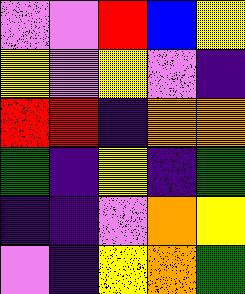[["violet", "violet", "red", "blue", "yellow"], ["yellow", "violet", "yellow", "violet", "indigo"], ["red", "red", "indigo", "orange", "orange"], ["green", "indigo", "yellow", "indigo", "green"], ["indigo", "indigo", "violet", "orange", "yellow"], ["violet", "indigo", "yellow", "orange", "green"]]